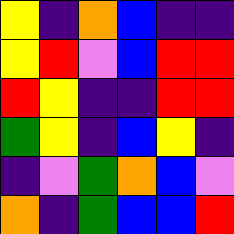[["yellow", "indigo", "orange", "blue", "indigo", "indigo"], ["yellow", "red", "violet", "blue", "red", "red"], ["red", "yellow", "indigo", "indigo", "red", "red"], ["green", "yellow", "indigo", "blue", "yellow", "indigo"], ["indigo", "violet", "green", "orange", "blue", "violet"], ["orange", "indigo", "green", "blue", "blue", "red"]]